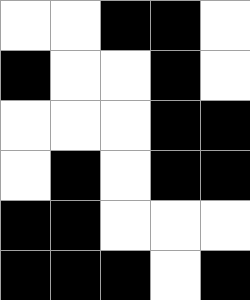[["white", "white", "black", "black", "white"], ["black", "white", "white", "black", "white"], ["white", "white", "white", "black", "black"], ["white", "black", "white", "black", "black"], ["black", "black", "white", "white", "white"], ["black", "black", "black", "white", "black"]]